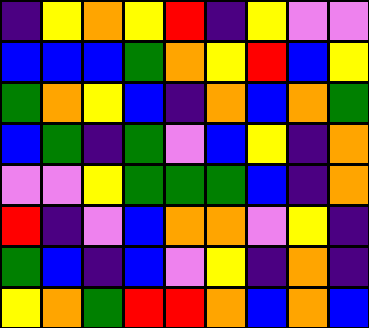[["indigo", "yellow", "orange", "yellow", "red", "indigo", "yellow", "violet", "violet"], ["blue", "blue", "blue", "green", "orange", "yellow", "red", "blue", "yellow"], ["green", "orange", "yellow", "blue", "indigo", "orange", "blue", "orange", "green"], ["blue", "green", "indigo", "green", "violet", "blue", "yellow", "indigo", "orange"], ["violet", "violet", "yellow", "green", "green", "green", "blue", "indigo", "orange"], ["red", "indigo", "violet", "blue", "orange", "orange", "violet", "yellow", "indigo"], ["green", "blue", "indigo", "blue", "violet", "yellow", "indigo", "orange", "indigo"], ["yellow", "orange", "green", "red", "red", "orange", "blue", "orange", "blue"]]